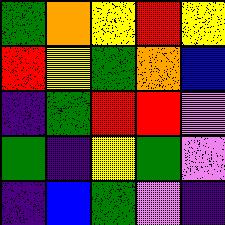[["green", "orange", "yellow", "red", "yellow"], ["red", "yellow", "green", "orange", "blue"], ["indigo", "green", "red", "red", "violet"], ["green", "indigo", "yellow", "green", "violet"], ["indigo", "blue", "green", "violet", "indigo"]]